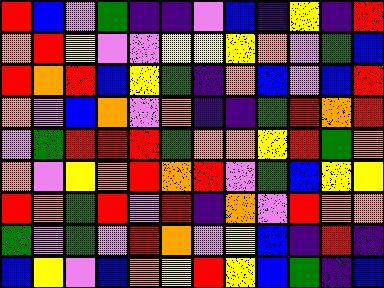[["red", "blue", "violet", "green", "indigo", "indigo", "violet", "blue", "indigo", "yellow", "indigo", "red"], ["orange", "red", "yellow", "violet", "violet", "yellow", "yellow", "yellow", "orange", "violet", "green", "blue"], ["red", "orange", "red", "blue", "yellow", "green", "indigo", "orange", "blue", "violet", "blue", "red"], ["orange", "violet", "blue", "orange", "violet", "orange", "indigo", "indigo", "green", "red", "orange", "red"], ["violet", "green", "red", "red", "red", "green", "orange", "orange", "yellow", "red", "green", "orange"], ["orange", "violet", "yellow", "orange", "red", "orange", "red", "violet", "green", "blue", "yellow", "yellow"], ["red", "orange", "green", "red", "violet", "red", "indigo", "orange", "violet", "red", "orange", "orange"], ["green", "violet", "green", "violet", "red", "orange", "violet", "yellow", "blue", "indigo", "red", "indigo"], ["blue", "yellow", "violet", "blue", "orange", "yellow", "red", "yellow", "blue", "green", "indigo", "blue"]]